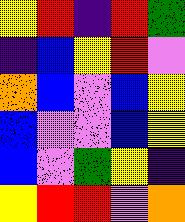[["yellow", "red", "indigo", "red", "green"], ["indigo", "blue", "yellow", "red", "violet"], ["orange", "blue", "violet", "blue", "yellow"], ["blue", "violet", "violet", "blue", "yellow"], ["blue", "violet", "green", "yellow", "indigo"], ["yellow", "red", "red", "violet", "orange"]]